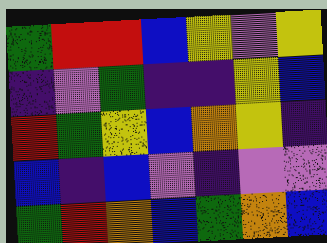[["green", "red", "red", "blue", "yellow", "violet", "yellow"], ["indigo", "violet", "green", "indigo", "indigo", "yellow", "blue"], ["red", "green", "yellow", "blue", "orange", "yellow", "indigo"], ["blue", "indigo", "blue", "violet", "indigo", "violet", "violet"], ["green", "red", "orange", "blue", "green", "orange", "blue"]]